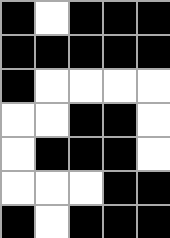[["black", "white", "black", "black", "black"], ["black", "black", "black", "black", "black"], ["black", "white", "white", "white", "white"], ["white", "white", "black", "black", "white"], ["white", "black", "black", "black", "white"], ["white", "white", "white", "black", "black"], ["black", "white", "black", "black", "black"]]